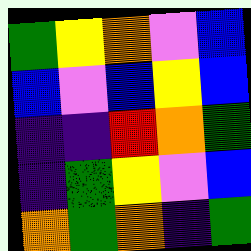[["green", "yellow", "orange", "violet", "blue"], ["blue", "violet", "blue", "yellow", "blue"], ["indigo", "indigo", "red", "orange", "green"], ["indigo", "green", "yellow", "violet", "blue"], ["orange", "green", "orange", "indigo", "green"]]